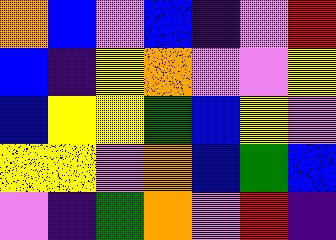[["orange", "blue", "violet", "blue", "indigo", "violet", "red"], ["blue", "indigo", "yellow", "orange", "violet", "violet", "yellow"], ["blue", "yellow", "yellow", "green", "blue", "yellow", "violet"], ["yellow", "yellow", "violet", "orange", "blue", "green", "blue"], ["violet", "indigo", "green", "orange", "violet", "red", "indigo"]]